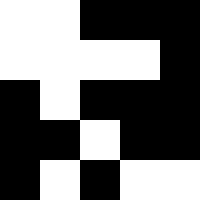[["white", "white", "black", "black", "black"], ["white", "white", "white", "white", "black"], ["black", "white", "black", "black", "black"], ["black", "black", "white", "black", "black"], ["black", "white", "black", "white", "white"]]